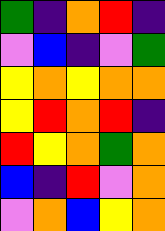[["green", "indigo", "orange", "red", "indigo"], ["violet", "blue", "indigo", "violet", "green"], ["yellow", "orange", "yellow", "orange", "orange"], ["yellow", "red", "orange", "red", "indigo"], ["red", "yellow", "orange", "green", "orange"], ["blue", "indigo", "red", "violet", "orange"], ["violet", "orange", "blue", "yellow", "orange"]]